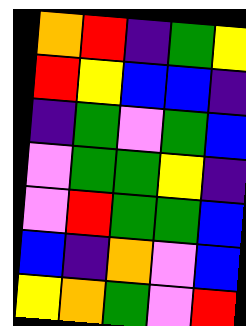[["orange", "red", "indigo", "green", "yellow"], ["red", "yellow", "blue", "blue", "indigo"], ["indigo", "green", "violet", "green", "blue"], ["violet", "green", "green", "yellow", "indigo"], ["violet", "red", "green", "green", "blue"], ["blue", "indigo", "orange", "violet", "blue"], ["yellow", "orange", "green", "violet", "red"]]